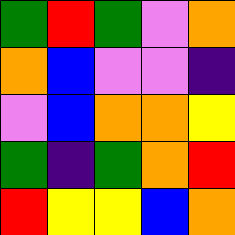[["green", "red", "green", "violet", "orange"], ["orange", "blue", "violet", "violet", "indigo"], ["violet", "blue", "orange", "orange", "yellow"], ["green", "indigo", "green", "orange", "red"], ["red", "yellow", "yellow", "blue", "orange"]]